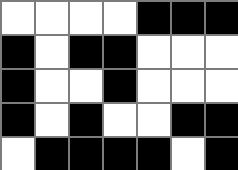[["white", "white", "white", "white", "black", "black", "black"], ["black", "white", "black", "black", "white", "white", "white"], ["black", "white", "white", "black", "white", "white", "white"], ["black", "white", "black", "white", "white", "black", "black"], ["white", "black", "black", "black", "black", "white", "black"]]